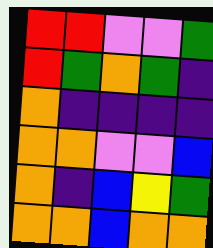[["red", "red", "violet", "violet", "green"], ["red", "green", "orange", "green", "indigo"], ["orange", "indigo", "indigo", "indigo", "indigo"], ["orange", "orange", "violet", "violet", "blue"], ["orange", "indigo", "blue", "yellow", "green"], ["orange", "orange", "blue", "orange", "orange"]]